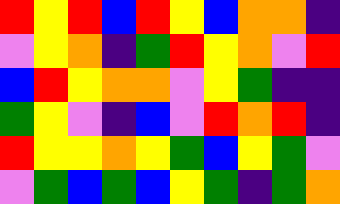[["red", "yellow", "red", "blue", "red", "yellow", "blue", "orange", "orange", "indigo"], ["violet", "yellow", "orange", "indigo", "green", "red", "yellow", "orange", "violet", "red"], ["blue", "red", "yellow", "orange", "orange", "violet", "yellow", "green", "indigo", "indigo"], ["green", "yellow", "violet", "indigo", "blue", "violet", "red", "orange", "red", "indigo"], ["red", "yellow", "yellow", "orange", "yellow", "green", "blue", "yellow", "green", "violet"], ["violet", "green", "blue", "green", "blue", "yellow", "green", "indigo", "green", "orange"]]